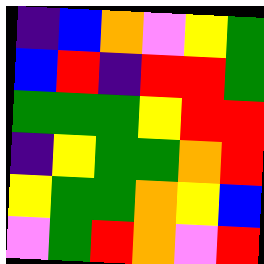[["indigo", "blue", "orange", "violet", "yellow", "green"], ["blue", "red", "indigo", "red", "red", "green"], ["green", "green", "green", "yellow", "red", "red"], ["indigo", "yellow", "green", "green", "orange", "red"], ["yellow", "green", "green", "orange", "yellow", "blue"], ["violet", "green", "red", "orange", "violet", "red"]]